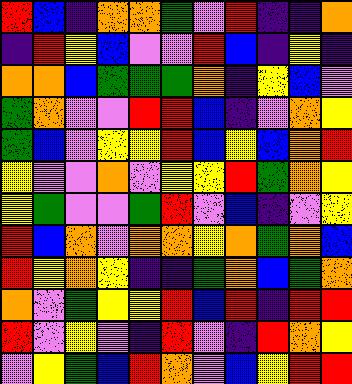[["red", "blue", "indigo", "orange", "orange", "green", "violet", "red", "indigo", "indigo", "orange"], ["indigo", "red", "yellow", "blue", "violet", "violet", "red", "blue", "indigo", "yellow", "indigo"], ["orange", "orange", "blue", "green", "green", "green", "orange", "indigo", "yellow", "blue", "violet"], ["green", "orange", "violet", "violet", "red", "red", "blue", "indigo", "violet", "orange", "yellow"], ["green", "blue", "violet", "yellow", "yellow", "red", "blue", "yellow", "blue", "orange", "red"], ["yellow", "violet", "violet", "orange", "violet", "yellow", "yellow", "red", "green", "orange", "yellow"], ["yellow", "green", "violet", "violet", "green", "red", "violet", "blue", "indigo", "violet", "yellow"], ["red", "blue", "orange", "violet", "orange", "orange", "yellow", "orange", "green", "orange", "blue"], ["red", "yellow", "orange", "yellow", "indigo", "indigo", "green", "orange", "blue", "green", "orange"], ["orange", "violet", "green", "yellow", "yellow", "red", "blue", "red", "indigo", "red", "red"], ["red", "violet", "yellow", "violet", "indigo", "red", "violet", "indigo", "red", "orange", "yellow"], ["violet", "yellow", "green", "blue", "red", "orange", "violet", "blue", "yellow", "red", "red"]]